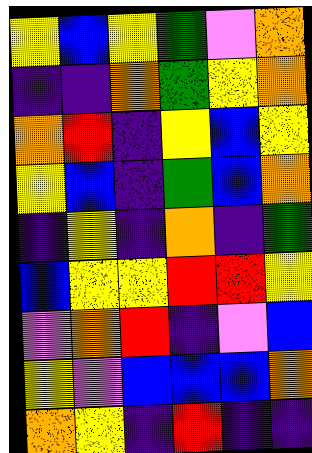[["yellow", "blue", "yellow", "green", "violet", "orange"], ["indigo", "indigo", "orange", "green", "yellow", "orange"], ["orange", "red", "indigo", "yellow", "blue", "yellow"], ["yellow", "blue", "indigo", "green", "blue", "orange"], ["indigo", "yellow", "indigo", "orange", "indigo", "green"], ["blue", "yellow", "yellow", "red", "red", "yellow"], ["violet", "orange", "red", "indigo", "violet", "blue"], ["yellow", "violet", "blue", "blue", "blue", "orange"], ["orange", "yellow", "indigo", "red", "indigo", "indigo"]]